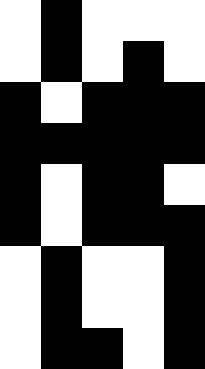[["white", "black", "white", "white", "white"], ["white", "black", "white", "black", "white"], ["black", "white", "black", "black", "black"], ["black", "black", "black", "black", "black"], ["black", "white", "black", "black", "white"], ["black", "white", "black", "black", "black"], ["white", "black", "white", "white", "black"], ["white", "black", "white", "white", "black"], ["white", "black", "black", "white", "black"]]